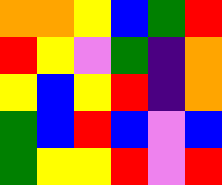[["orange", "orange", "yellow", "blue", "green", "red"], ["red", "yellow", "violet", "green", "indigo", "orange"], ["yellow", "blue", "yellow", "red", "indigo", "orange"], ["green", "blue", "red", "blue", "violet", "blue"], ["green", "yellow", "yellow", "red", "violet", "red"]]